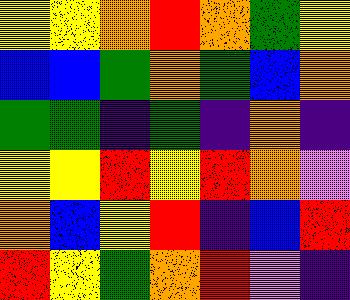[["yellow", "yellow", "orange", "red", "orange", "green", "yellow"], ["blue", "blue", "green", "orange", "green", "blue", "orange"], ["green", "green", "indigo", "green", "indigo", "orange", "indigo"], ["yellow", "yellow", "red", "yellow", "red", "orange", "violet"], ["orange", "blue", "yellow", "red", "indigo", "blue", "red"], ["red", "yellow", "green", "orange", "red", "violet", "indigo"]]